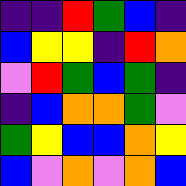[["indigo", "indigo", "red", "green", "blue", "indigo"], ["blue", "yellow", "yellow", "indigo", "red", "orange"], ["violet", "red", "green", "blue", "green", "indigo"], ["indigo", "blue", "orange", "orange", "green", "violet"], ["green", "yellow", "blue", "blue", "orange", "yellow"], ["blue", "violet", "orange", "violet", "orange", "blue"]]